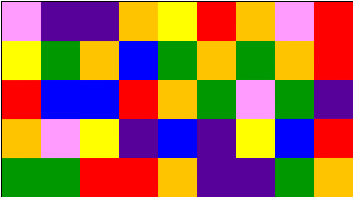[["violet", "indigo", "indigo", "orange", "yellow", "red", "orange", "violet", "red"], ["yellow", "green", "orange", "blue", "green", "orange", "green", "orange", "red"], ["red", "blue", "blue", "red", "orange", "green", "violet", "green", "indigo"], ["orange", "violet", "yellow", "indigo", "blue", "indigo", "yellow", "blue", "red"], ["green", "green", "red", "red", "orange", "indigo", "indigo", "green", "orange"]]